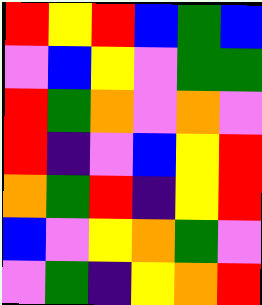[["red", "yellow", "red", "blue", "green", "blue"], ["violet", "blue", "yellow", "violet", "green", "green"], ["red", "green", "orange", "violet", "orange", "violet"], ["red", "indigo", "violet", "blue", "yellow", "red"], ["orange", "green", "red", "indigo", "yellow", "red"], ["blue", "violet", "yellow", "orange", "green", "violet"], ["violet", "green", "indigo", "yellow", "orange", "red"]]